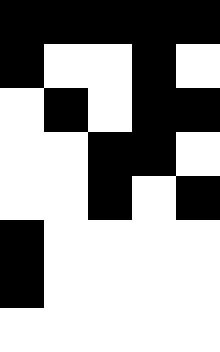[["black", "black", "black", "black", "black"], ["black", "white", "white", "black", "white"], ["white", "black", "white", "black", "black"], ["white", "white", "black", "black", "white"], ["white", "white", "black", "white", "black"], ["black", "white", "white", "white", "white"], ["black", "white", "white", "white", "white"], ["white", "white", "white", "white", "white"]]